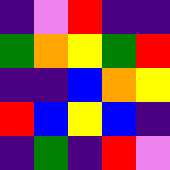[["indigo", "violet", "red", "indigo", "indigo"], ["green", "orange", "yellow", "green", "red"], ["indigo", "indigo", "blue", "orange", "yellow"], ["red", "blue", "yellow", "blue", "indigo"], ["indigo", "green", "indigo", "red", "violet"]]